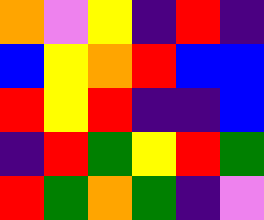[["orange", "violet", "yellow", "indigo", "red", "indigo"], ["blue", "yellow", "orange", "red", "blue", "blue"], ["red", "yellow", "red", "indigo", "indigo", "blue"], ["indigo", "red", "green", "yellow", "red", "green"], ["red", "green", "orange", "green", "indigo", "violet"]]